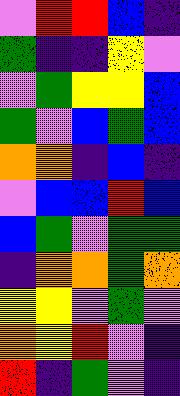[["violet", "red", "red", "blue", "indigo"], ["green", "indigo", "indigo", "yellow", "violet"], ["violet", "green", "yellow", "yellow", "blue"], ["green", "violet", "blue", "green", "blue"], ["orange", "orange", "indigo", "blue", "indigo"], ["violet", "blue", "blue", "red", "blue"], ["blue", "green", "violet", "green", "green"], ["indigo", "orange", "orange", "green", "orange"], ["yellow", "yellow", "violet", "green", "violet"], ["orange", "yellow", "red", "violet", "indigo"], ["red", "indigo", "green", "violet", "indigo"]]